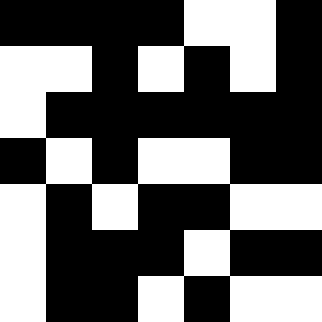[["black", "black", "black", "black", "white", "white", "black"], ["white", "white", "black", "white", "black", "white", "black"], ["white", "black", "black", "black", "black", "black", "black"], ["black", "white", "black", "white", "white", "black", "black"], ["white", "black", "white", "black", "black", "white", "white"], ["white", "black", "black", "black", "white", "black", "black"], ["white", "black", "black", "white", "black", "white", "white"]]